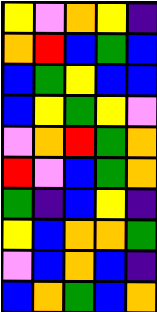[["yellow", "violet", "orange", "yellow", "indigo"], ["orange", "red", "blue", "green", "blue"], ["blue", "green", "yellow", "blue", "blue"], ["blue", "yellow", "green", "yellow", "violet"], ["violet", "orange", "red", "green", "orange"], ["red", "violet", "blue", "green", "orange"], ["green", "indigo", "blue", "yellow", "indigo"], ["yellow", "blue", "orange", "orange", "green"], ["violet", "blue", "orange", "blue", "indigo"], ["blue", "orange", "green", "blue", "orange"]]